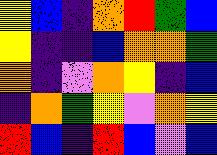[["yellow", "blue", "indigo", "orange", "red", "green", "blue"], ["yellow", "indigo", "indigo", "blue", "orange", "orange", "green"], ["orange", "indigo", "violet", "orange", "yellow", "indigo", "blue"], ["indigo", "orange", "green", "yellow", "violet", "orange", "yellow"], ["red", "blue", "indigo", "red", "blue", "violet", "blue"]]